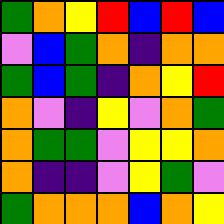[["green", "orange", "yellow", "red", "blue", "red", "blue"], ["violet", "blue", "green", "orange", "indigo", "orange", "orange"], ["green", "blue", "green", "indigo", "orange", "yellow", "red"], ["orange", "violet", "indigo", "yellow", "violet", "orange", "green"], ["orange", "green", "green", "violet", "yellow", "yellow", "orange"], ["orange", "indigo", "indigo", "violet", "yellow", "green", "violet"], ["green", "orange", "orange", "orange", "blue", "orange", "yellow"]]